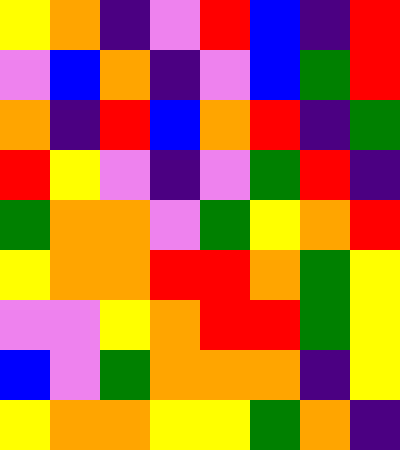[["yellow", "orange", "indigo", "violet", "red", "blue", "indigo", "red"], ["violet", "blue", "orange", "indigo", "violet", "blue", "green", "red"], ["orange", "indigo", "red", "blue", "orange", "red", "indigo", "green"], ["red", "yellow", "violet", "indigo", "violet", "green", "red", "indigo"], ["green", "orange", "orange", "violet", "green", "yellow", "orange", "red"], ["yellow", "orange", "orange", "red", "red", "orange", "green", "yellow"], ["violet", "violet", "yellow", "orange", "red", "red", "green", "yellow"], ["blue", "violet", "green", "orange", "orange", "orange", "indigo", "yellow"], ["yellow", "orange", "orange", "yellow", "yellow", "green", "orange", "indigo"]]